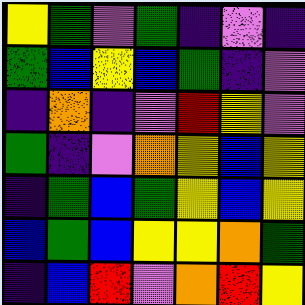[["yellow", "green", "violet", "green", "indigo", "violet", "indigo"], ["green", "blue", "yellow", "blue", "green", "indigo", "violet"], ["indigo", "orange", "indigo", "violet", "red", "yellow", "violet"], ["green", "indigo", "violet", "orange", "yellow", "blue", "yellow"], ["indigo", "green", "blue", "green", "yellow", "blue", "yellow"], ["blue", "green", "blue", "yellow", "yellow", "orange", "green"], ["indigo", "blue", "red", "violet", "orange", "red", "yellow"]]